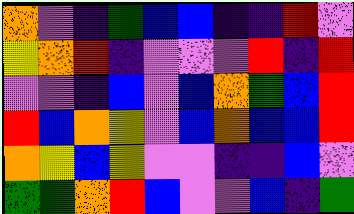[["orange", "violet", "indigo", "green", "blue", "blue", "indigo", "indigo", "red", "violet"], ["yellow", "orange", "red", "indigo", "violet", "violet", "violet", "red", "indigo", "red"], ["violet", "violet", "indigo", "blue", "violet", "blue", "orange", "green", "blue", "red"], ["red", "blue", "orange", "yellow", "violet", "blue", "orange", "blue", "blue", "red"], ["orange", "yellow", "blue", "yellow", "violet", "violet", "indigo", "indigo", "blue", "violet"], ["green", "green", "orange", "red", "blue", "violet", "violet", "blue", "indigo", "green"]]